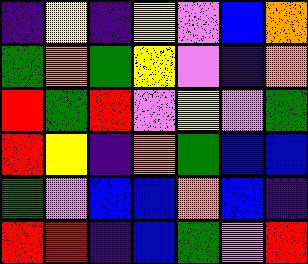[["indigo", "yellow", "indigo", "yellow", "violet", "blue", "orange"], ["green", "orange", "green", "yellow", "violet", "indigo", "orange"], ["red", "green", "red", "violet", "yellow", "violet", "green"], ["red", "yellow", "indigo", "orange", "green", "blue", "blue"], ["green", "violet", "blue", "blue", "orange", "blue", "indigo"], ["red", "red", "indigo", "blue", "green", "violet", "red"]]